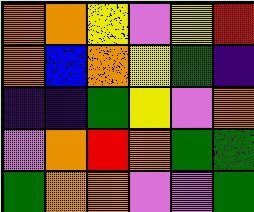[["orange", "orange", "yellow", "violet", "yellow", "red"], ["orange", "blue", "orange", "yellow", "green", "indigo"], ["indigo", "indigo", "green", "yellow", "violet", "orange"], ["violet", "orange", "red", "orange", "green", "green"], ["green", "orange", "orange", "violet", "violet", "green"]]